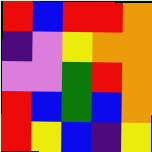[["red", "blue", "red", "red", "orange"], ["indigo", "violet", "yellow", "orange", "orange"], ["violet", "violet", "green", "red", "orange"], ["red", "blue", "green", "blue", "orange"], ["red", "yellow", "blue", "indigo", "yellow"]]